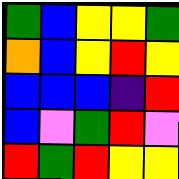[["green", "blue", "yellow", "yellow", "green"], ["orange", "blue", "yellow", "red", "yellow"], ["blue", "blue", "blue", "indigo", "red"], ["blue", "violet", "green", "red", "violet"], ["red", "green", "red", "yellow", "yellow"]]